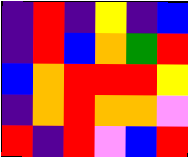[["indigo", "red", "indigo", "yellow", "indigo", "blue"], ["indigo", "red", "blue", "orange", "green", "red"], ["blue", "orange", "red", "red", "red", "yellow"], ["indigo", "orange", "red", "orange", "orange", "violet"], ["red", "indigo", "red", "violet", "blue", "red"]]